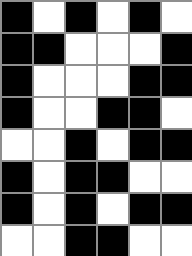[["black", "white", "black", "white", "black", "white"], ["black", "black", "white", "white", "white", "black"], ["black", "white", "white", "white", "black", "black"], ["black", "white", "white", "black", "black", "white"], ["white", "white", "black", "white", "black", "black"], ["black", "white", "black", "black", "white", "white"], ["black", "white", "black", "white", "black", "black"], ["white", "white", "black", "black", "white", "white"]]